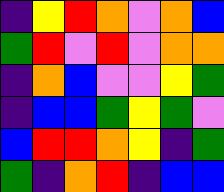[["indigo", "yellow", "red", "orange", "violet", "orange", "blue"], ["green", "red", "violet", "red", "violet", "orange", "orange"], ["indigo", "orange", "blue", "violet", "violet", "yellow", "green"], ["indigo", "blue", "blue", "green", "yellow", "green", "violet"], ["blue", "red", "red", "orange", "yellow", "indigo", "green"], ["green", "indigo", "orange", "red", "indigo", "blue", "blue"]]